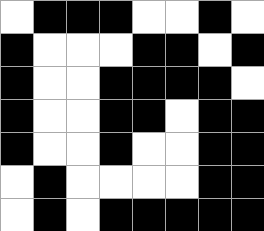[["white", "black", "black", "black", "white", "white", "black", "white"], ["black", "white", "white", "white", "black", "black", "white", "black"], ["black", "white", "white", "black", "black", "black", "black", "white"], ["black", "white", "white", "black", "black", "white", "black", "black"], ["black", "white", "white", "black", "white", "white", "black", "black"], ["white", "black", "white", "white", "white", "white", "black", "black"], ["white", "black", "white", "black", "black", "black", "black", "black"]]